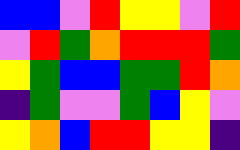[["blue", "blue", "violet", "red", "yellow", "yellow", "violet", "red"], ["violet", "red", "green", "orange", "red", "red", "red", "green"], ["yellow", "green", "blue", "blue", "green", "green", "red", "orange"], ["indigo", "green", "violet", "violet", "green", "blue", "yellow", "violet"], ["yellow", "orange", "blue", "red", "red", "yellow", "yellow", "indigo"]]